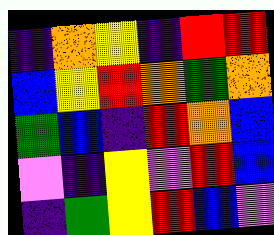[["indigo", "orange", "yellow", "indigo", "red", "red"], ["blue", "yellow", "red", "orange", "green", "orange"], ["green", "blue", "indigo", "red", "orange", "blue"], ["violet", "indigo", "yellow", "violet", "red", "blue"], ["indigo", "green", "yellow", "red", "blue", "violet"]]